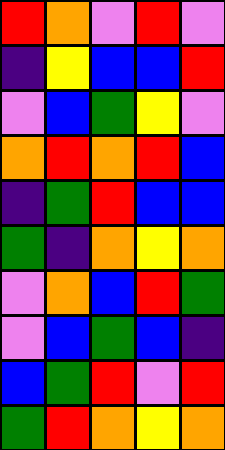[["red", "orange", "violet", "red", "violet"], ["indigo", "yellow", "blue", "blue", "red"], ["violet", "blue", "green", "yellow", "violet"], ["orange", "red", "orange", "red", "blue"], ["indigo", "green", "red", "blue", "blue"], ["green", "indigo", "orange", "yellow", "orange"], ["violet", "orange", "blue", "red", "green"], ["violet", "blue", "green", "blue", "indigo"], ["blue", "green", "red", "violet", "red"], ["green", "red", "orange", "yellow", "orange"]]